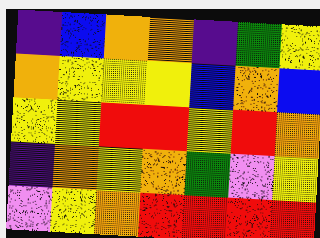[["indigo", "blue", "orange", "orange", "indigo", "green", "yellow"], ["orange", "yellow", "yellow", "yellow", "blue", "orange", "blue"], ["yellow", "yellow", "red", "red", "yellow", "red", "orange"], ["indigo", "orange", "yellow", "orange", "green", "violet", "yellow"], ["violet", "yellow", "orange", "red", "red", "red", "red"]]